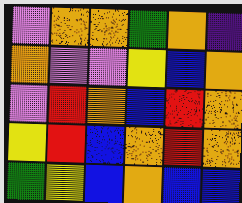[["violet", "orange", "orange", "green", "orange", "indigo"], ["orange", "violet", "violet", "yellow", "blue", "orange"], ["violet", "red", "orange", "blue", "red", "orange"], ["yellow", "red", "blue", "orange", "red", "orange"], ["green", "yellow", "blue", "orange", "blue", "blue"]]